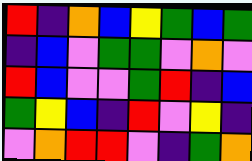[["red", "indigo", "orange", "blue", "yellow", "green", "blue", "green"], ["indigo", "blue", "violet", "green", "green", "violet", "orange", "violet"], ["red", "blue", "violet", "violet", "green", "red", "indigo", "blue"], ["green", "yellow", "blue", "indigo", "red", "violet", "yellow", "indigo"], ["violet", "orange", "red", "red", "violet", "indigo", "green", "orange"]]